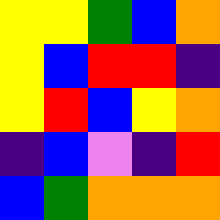[["yellow", "yellow", "green", "blue", "orange"], ["yellow", "blue", "red", "red", "indigo"], ["yellow", "red", "blue", "yellow", "orange"], ["indigo", "blue", "violet", "indigo", "red"], ["blue", "green", "orange", "orange", "orange"]]